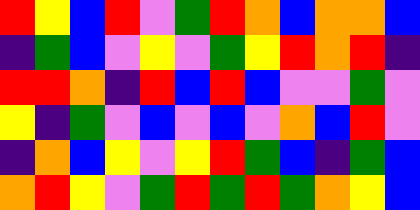[["red", "yellow", "blue", "red", "violet", "green", "red", "orange", "blue", "orange", "orange", "blue"], ["indigo", "green", "blue", "violet", "yellow", "violet", "green", "yellow", "red", "orange", "red", "indigo"], ["red", "red", "orange", "indigo", "red", "blue", "red", "blue", "violet", "violet", "green", "violet"], ["yellow", "indigo", "green", "violet", "blue", "violet", "blue", "violet", "orange", "blue", "red", "violet"], ["indigo", "orange", "blue", "yellow", "violet", "yellow", "red", "green", "blue", "indigo", "green", "blue"], ["orange", "red", "yellow", "violet", "green", "red", "green", "red", "green", "orange", "yellow", "blue"]]